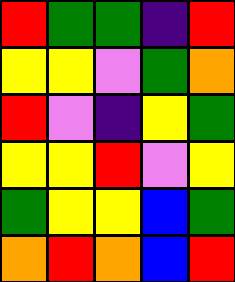[["red", "green", "green", "indigo", "red"], ["yellow", "yellow", "violet", "green", "orange"], ["red", "violet", "indigo", "yellow", "green"], ["yellow", "yellow", "red", "violet", "yellow"], ["green", "yellow", "yellow", "blue", "green"], ["orange", "red", "orange", "blue", "red"]]